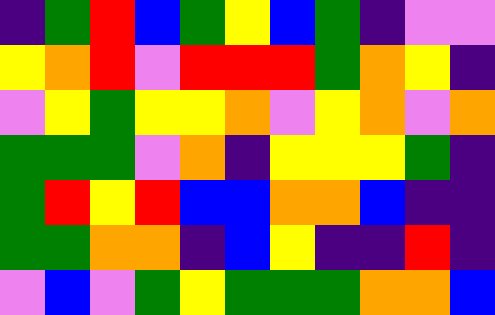[["indigo", "green", "red", "blue", "green", "yellow", "blue", "green", "indigo", "violet", "violet"], ["yellow", "orange", "red", "violet", "red", "red", "red", "green", "orange", "yellow", "indigo"], ["violet", "yellow", "green", "yellow", "yellow", "orange", "violet", "yellow", "orange", "violet", "orange"], ["green", "green", "green", "violet", "orange", "indigo", "yellow", "yellow", "yellow", "green", "indigo"], ["green", "red", "yellow", "red", "blue", "blue", "orange", "orange", "blue", "indigo", "indigo"], ["green", "green", "orange", "orange", "indigo", "blue", "yellow", "indigo", "indigo", "red", "indigo"], ["violet", "blue", "violet", "green", "yellow", "green", "green", "green", "orange", "orange", "blue"]]